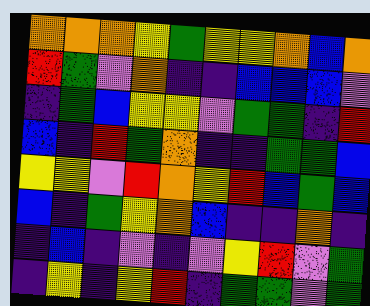[["orange", "orange", "orange", "yellow", "green", "yellow", "yellow", "orange", "blue", "orange"], ["red", "green", "violet", "orange", "indigo", "indigo", "blue", "blue", "blue", "violet"], ["indigo", "green", "blue", "yellow", "yellow", "violet", "green", "green", "indigo", "red"], ["blue", "indigo", "red", "green", "orange", "indigo", "indigo", "green", "green", "blue"], ["yellow", "yellow", "violet", "red", "orange", "yellow", "red", "blue", "green", "blue"], ["blue", "indigo", "green", "yellow", "orange", "blue", "indigo", "indigo", "orange", "indigo"], ["indigo", "blue", "indigo", "violet", "indigo", "violet", "yellow", "red", "violet", "green"], ["indigo", "yellow", "indigo", "yellow", "red", "indigo", "green", "green", "violet", "green"]]